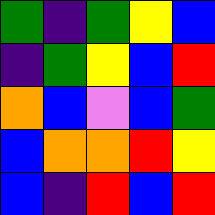[["green", "indigo", "green", "yellow", "blue"], ["indigo", "green", "yellow", "blue", "red"], ["orange", "blue", "violet", "blue", "green"], ["blue", "orange", "orange", "red", "yellow"], ["blue", "indigo", "red", "blue", "red"]]